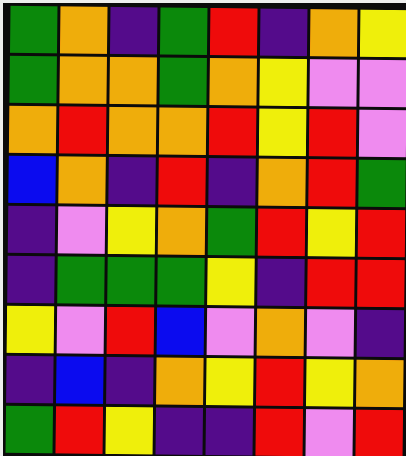[["green", "orange", "indigo", "green", "red", "indigo", "orange", "yellow"], ["green", "orange", "orange", "green", "orange", "yellow", "violet", "violet"], ["orange", "red", "orange", "orange", "red", "yellow", "red", "violet"], ["blue", "orange", "indigo", "red", "indigo", "orange", "red", "green"], ["indigo", "violet", "yellow", "orange", "green", "red", "yellow", "red"], ["indigo", "green", "green", "green", "yellow", "indigo", "red", "red"], ["yellow", "violet", "red", "blue", "violet", "orange", "violet", "indigo"], ["indigo", "blue", "indigo", "orange", "yellow", "red", "yellow", "orange"], ["green", "red", "yellow", "indigo", "indigo", "red", "violet", "red"]]